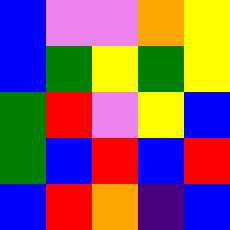[["blue", "violet", "violet", "orange", "yellow"], ["blue", "green", "yellow", "green", "yellow"], ["green", "red", "violet", "yellow", "blue"], ["green", "blue", "red", "blue", "red"], ["blue", "red", "orange", "indigo", "blue"]]